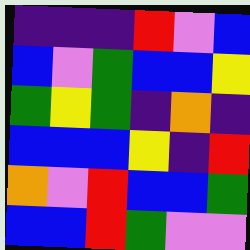[["indigo", "indigo", "indigo", "red", "violet", "blue"], ["blue", "violet", "green", "blue", "blue", "yellow"], ["green", "yellow", "green", "indigo", "orange", "indigo"], ["blue", "blue", "blue", "yellow", "indigo", "red"], ["orange", "violet", "red", "blue", "blue", "green"], ["blue", "blue", "red", "green", "violet", "violet"]]